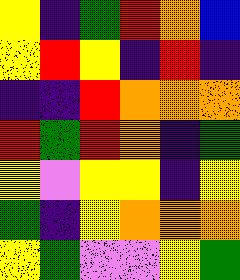[["yellow", "indigo", "green", "red", "orange", "blue"], ["yellow", "red", "yellow", "indigo", "red", "indigo"], ["indigo", "indigo", "red", "orange", "orange", "orange"], ["red", "green", "red", "orange", "indigo", "green"], ["yellow", "violet", "yellow", "yellow", "indigo", "yellow"], ["green", "indigo", "yellow", "orange", "orange", "orange"], ["yellow", "green", "violet", "violet", "yellow", "green"]]